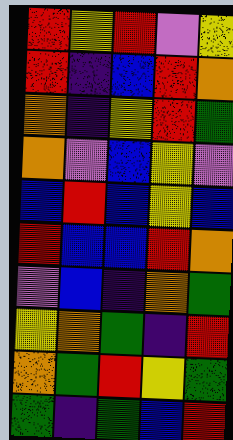[["red", "yellow", "red", "violet", "yellow"], ["red", "indigo", "blue", "red", "orange"], ["orange", "indigo", "yellow", "red", "green"], ["orange", "violet", "blue", "yellow", "violet"], ["blue", "red", "blue", "yellow", "blue"], ["red", "blue", "blue", "red", "orange"], ["violet", "blue", "indigo", "orange", "green"], ["yellow", "orange", "green", "indigo", "red"], ["orange", "green", "red", "yellow", "green"], ["green", "indigo", "green", "blue", "red"]]